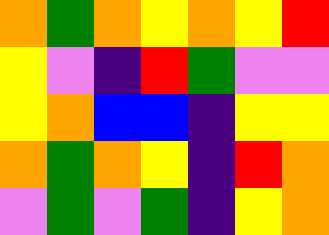[["orange", "green", "orange", "yellow", "orange", "yellow", "red"], ["yellow", "violet", "indigo", "red", "green", "violet", "violet"], ["yellow", "orange", "blue", "blue", "indigo", "yellow", "yellow"], ["orange", "green", "orange", "yellow", "indigo", "red", "orange"], ["violet", "green", "violet", "green", "indigo", "yellow", "orange"]]